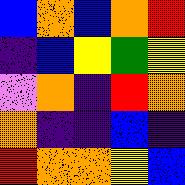[["blue", "orange", "blue", "orange", "red"], ["indigo", "blue", "yellow", "green", "yellow"], ["violet", "orange", "indigo", "red", "orange"], ["orange", "indigo", "indigo", "blue", "indigo"], ["red", "orange", "orange", "yellow", "blue"]]